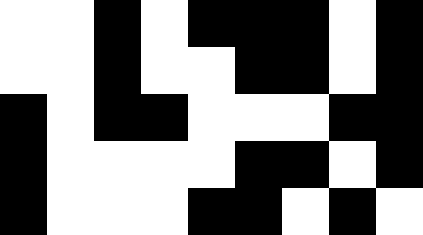[["white", "white", "black", "white", "black", "black", "black", "white", "black"], ["white", "white", "black", "white", "white", "black", "black", "white", "black"], ["black", "white", "black", "black", "white", "white", "white", "black", "black"], ["black", "white", "white", "white", "white", "black", "black", "white", "black"], ["black", "white", "white", "white", "black", "black", "white", "black", "white"]]